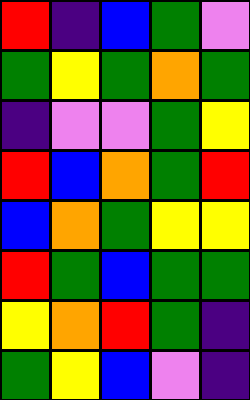[["red", "indigo", "blue", "green", "violet"], ["green", "yellow", "green", "orange", "green"], ["indigo", "violet", "violet", "green", "yellow"], ["red", "blue", "orange", "green", "red"], ["blue", "orange", "green", "yellow", "yellow"], ["red", "green", "blue", "green", "green"], ["yellow", "orange", "red", "green", "indigo"], ["green", "yellow", "blue", "violet", "indigo"]]